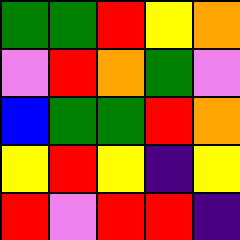[["green", "green", "red", "yellow", "orange"], ["violet", "red", "orange", "green", "violet"], ["blue", "green", "green", "red", "orange"], ["yellow", "red", "yellow", "indigo", "yellow"], ["red", "violet", "red", "red", "indigo"]]